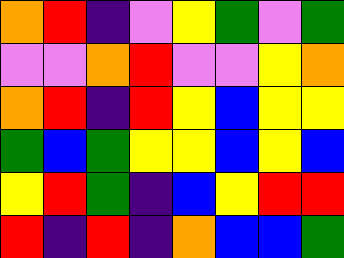[["orange", "red", "indigo", "violet", "yellow", "green", "violet", "green"], ["violet", "violet", "orange", "red", "violet", "violet", "yellow", "orange"], ["orange", "red", "indigo", "red", "yellow", "blue", "yellow", "yellow"], ["green", "blue", "green", "yellow", "yellow", "blue", "yellow", "blue"], ["yellow", "red", "green", "indigo", "blue", "yellow", "red", "red"], ["red", "indigo", "red", "indigo", "orange", "blue", "blue", "green"]]